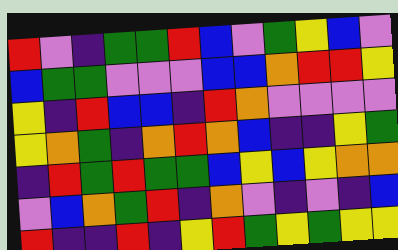[["red", "violet", "indigo", "green", "green", "red", "blue", "violet", "green", "yellow", "blue", "violet"], ["blue", "green", "green", "violet", "violet", "violet", "blue", "blue", "orange", "red", "red", "yellow"], ["yellow", "indigo", "red", "blue", "blue", "indigo", "red", "orange", "violet", "violet", "violet", "violet"], ["yellow", "orange", "green", "indigo", "orange", "red", "orange", "blue", "indigo", "indigo", "yellow", "green"], ["indigo", "red", "green", "red", "green", "green", "blue", "yellow", "blue", "yellow", "orange", "orange"], ["violet", "blue", "orange", "green", "red", "indigo", "orange", "violet", "indigo", "violet", "indigo", "blue"], ["red", "indigo", "indigo", "red", "indigo", "yellow", "red", "green", "yellow", "green", "yellow", "yellow"]]